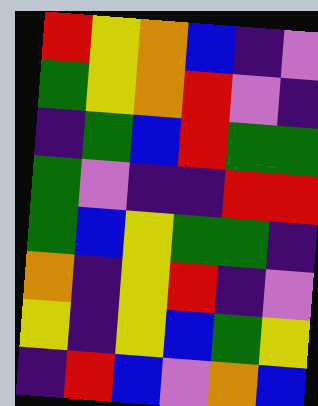[["red", "yellow", "orange", "blue", "indigo", "violet"], ["green", "yellow", "orange", "red", "violet", "indigo"], ["indigo", "green", "blue", "red", "green", "green"], ["green", "violet", "indigo", "indigo", "red", "red"], ["green", "blue", "yellow", "green", "green", "indigo"], ["orange", "indigo", "yellow", "red", "indigo", "violet"], ["yellow", "indigo", "yellow", "blue", "green", "yellow"], ["indigo", "red", "blue", "violet", "orange", "blue"]]